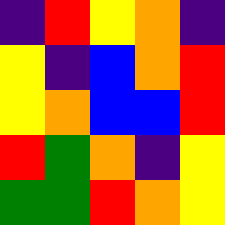[["indigo", "red", "yellow", "orange", "indigo"], ["yellow", "indigo", "blue", "orange", "red"], ["yellow", "orange", "blue", "blue", "red"], ["red", "green", "orange", "indigo", "yellow"], ["green", "green", "red", "orange", "yellow"]]